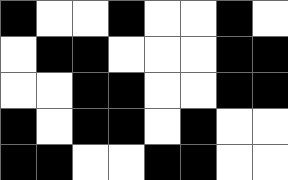[["black", "white", "white", "black", "white", "white", "black", "white"], ["white", "black", "black", "white", "white", "white", "black", "black"], ["white", "white", "black", "black", "white", "white", "black", "black"], ["black", "white", "black", "black", "white", "black", "white", "white"], ["black", "black", "white", "white", "black", "black", "white", "white"]]